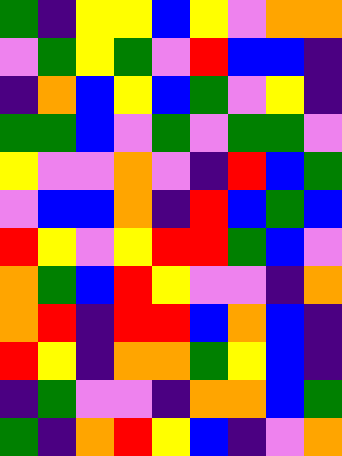[["green", "indigo", "yellow", "yellow", "blue", "yellow", "violet", "orange", "orange"], ["violet", "green", "yellow", "green", "violet", "red", "blue", "blue", "indigo"], ["indigo", "orange", "blue", "yellow", "blue", "green", "violet", "yellow", "indigo"], ["green", "green", "blue", "violet", "green", "violet", "green", "green", "violet"], ["yellow", "violet", "violet", "orange", "violet", "indigo", "red", "blue", "green"], ["violet", "blue", "blue", "orange", "indigo", "red", "blue", "green", "blue"], ["red", "yellow", "violet", "yellow", "red", "red", "green", "blue", "violet"], ["orange", "green", "blue", "red", "yellow", "violet", "violet", "indigo", "orange"], ["orange", "red", "indigo", "red", "red", "blue", "orange", "blue", "indigo"], ["red", "yellow", "indigo", "orange", "orange", "green", "yellow", "blue", "indigo"], ["indigo", "green", "violet", "violet", "indigo", "orange", "orange", "blue", "green"], ["green", "indigo", "orange", "red", "yellow", "blue", "indigo", "violet", "orange"]]